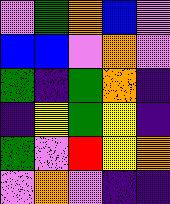[["violet", "green", "orange", "blue", "violet"], ["blue", "blue", "violet", "orange", "violet"], ["green", "indigo", "green", "orange", "indigo"], ["indigo", "yellow", "green", "yellow", "indigo"], ["green", "violet", "red", "yellow", "orange"], ["violet", "orange", "violet", "indigo", "indigo"]]